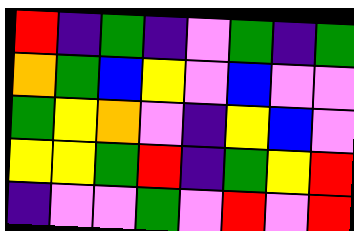[["red", "indigo", "green", "indigo", "violet", "green", "indigo", "green"], ["orange", "green", "blue", "yellow", "violet", "blue", "violet", "violet"], ["green", "yellow", "orange", "violet", "indigo", "yellow", "blue", "violet"], ["yellow", "yellow", "green", "red", "indigo", "green", "yellow", "red"], ["indigo", "violet", "violet", "green", "violet", "red", "violet", "red"]]